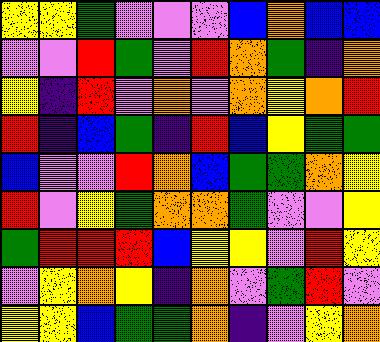[["yellow", "yellow", "green", "violet", "violet", "violet", "blue", "orange", "blue", "blue"], ["violet", "violet", "red", "green", "violet", "red", "orange", "green", "indigo", "orange"], ["yellow", "indigo", "red", "violet", "orange", "violet", "orange", "yellow", "orange", "red"], ["red", "indigo", "blue", "green", "indigo", "red", "blue", "yellow", "green", "green"], ["blue", "violet", "violet", "red", "orange", "blue", "green", "green", "orange", "yellow"], ["red", "violet", "yellow", "green", "orange", "orange", "green", "violet", "violet", "yellow"], ["green", "red", "red", "red", "blue", "yellow", "yellow", "violet", "red", "yellow"], ["violet", "yellow", "orange", "yellow", "indigo", "orange", "violet", "green", "red", "violet"], ["yellow", "yellow", "blue", "green", "green", "orange", "indigo", "violet", "yellow", "orange"]]